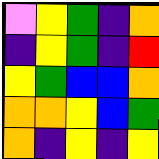[["violet", "yellow", "green", "indigo", "orange"], ["indigo", "yellow", "green", "indigo", "red"], ["yellow", "green", "blue", "blue", "orange"], ["orange", "orange", "yellow", "blue", "green"], ["orange", "indigo", "yellow", "indigo", "yellow"]]